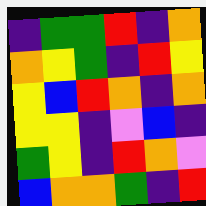[["indigo", "green", "green", "red", "indigo", "orange"], ["orange", "yellow", "green", "indigo", "red", "yellow"], ["yellow", "blue", "red", "orange", "indigo", "orange"], ["yellow", "yellow", "indigo", "violet", "blue", "indigo"], ["green", "yellow", "indigo", "red", "orange", "violet"], ["blue", "orange", "orange", "green", "indigo", "red"]]